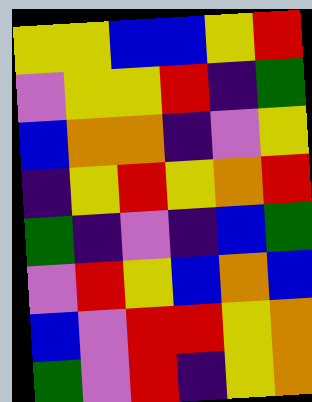[["yellow", "yellow", "blue", "blue", "yellow", "red"], ["violet", "yellow", "yellow", "red", "indigo", "green"], ["blue", "orange", "orange", "indigo", "violet", "yellow"], ["indigo", "yellow", "red", "yellow", "orange", "red"], ["green", "indigo", "violet", "indigo", "blue", "green"], ["violet", "red", "yellow", "blue", "orange", "blue"], ["blue", "violet", "red", "red", "yellow", "orange"], ["green", "violet", "red", "indigo", "yellow", "orange"]]